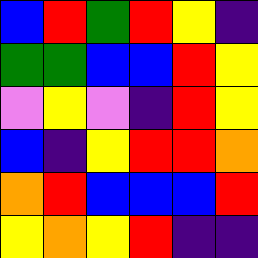[["blue", "red", "green", "red", "yellow", "indigo"], ["green", "green", "blue", "blue", "red", "yellow"], ["violet", "yellow", "violet", "indigo", "red", "yellow"], ["blue", "indigo", "yellow", "red", "red", "orange"], ["orange", "red", "blue", "blue", "blue", "red"], ["yellow", "orange", "yellow", "red", "indigo", "indigo"]]